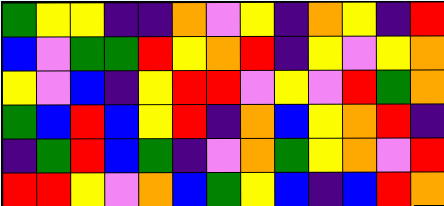[["green", "yellow", "yellow", "indigo", "indigo", "orange", "violet", "yellow", "indigo", "orange", "yellow", "indigo", "red"], ["blue", "violet", "green", "green", "red", "yellow", "orange", "red", "indigo", "yellow", "violet", "yellow", "orange"], ["yellow", "violet", "blue", "indigo", "yellow", "red", "red", "violet", "yellow", "violet", "red", "green", "orange"], ["green", "blue", "red", "blue", "yellow", "red", "indigo", "orange", "blue", "yellow", "orange", "red", "indigo"], ["indigo", "green", "red", "blue", "green", "indigo", "violet", "orange", "green", "yellow", "orange", "violet", "red"], ["red", "red", "yellow", "violet", "orange", "blue", "green", "yellow", "blue", "indigo", "blue", "red", "orange"]]